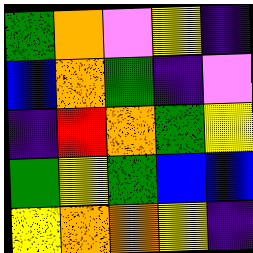[["green", "orange", "violet", "yellow", "indigo"], ["blue", "orange", "green", "indigo", "violet"], ["indigo", "red", "orange", "green", "yellow"], ["green", "yellow", "green", "blue", "blue"], ["yellow", "orange", "orange", "yellow", "indigo"]]